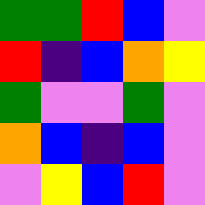[["green", "green", "red", "blue", "violet"], ["red", "indigo", "blue", "orange", "yellow"], ["green", "violet", "violet", "green", "violet"], ["orange", "blue", "indigo", "blue", "violet"], ["violet", "yellow", "blue", "red", "violet"]]